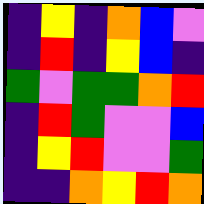[["indigo", "yellow", "indigo", "orange", "blue", "violet"], ["indigo", "red", "indigo", "yellow", "blue", "indigo"], ["green", "violet", "green", "green", "orange", "red"], ["indigo", "red", "green", "violet", "violet", "blue"], ["indigo", "yellow", "red", "violet", "violet", "green"], ["indigo", "indigo", "orange", "yellow", "red", "orange"]]